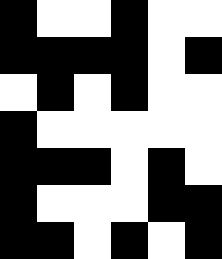[["black", "white", "white", "black", "white", "white"], ["black", "black", "black", "black", "white", "black"], ["white", "black", "white", "black", "white", "white"], ["black", "white", "white", "white", "white", "white"], ["black", "black", "black", "white", "black", "white"], ["black", "white", "white", "white", "black", "black"], ["black", "black", "white", "black", "white", "black"]]